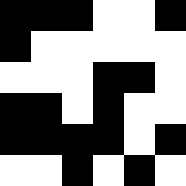[["black", "black", "black", "white", "white", "black"], ["black", "white", "white", "white", "white", "white"], ["white", "white", "white", "black", "black", "white"], ["black", "black", "white", "black", "white", "white"], ["black", "black", "black", "black", "white", "black"], ["white", "white", "black", "white", "black", "white"]]